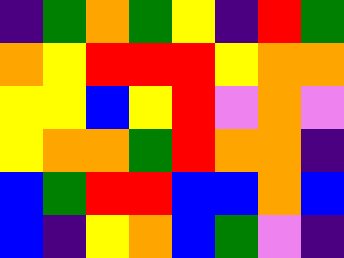[["indigo", "green", "orange", "green", "yellow", "indigo", "red", "green"], ["orange", "yellow", "red", "red", "red", "yellow", "orange", "orange"], ["yellow", "yellow", "blue", "yellow", "red", "violet", "orange", "violet"], ["yellow", "orange", "orange", "green", "red", "orange", "orange", "indigo"], ["blue", "green", "red", "red", "blue", "blue", "orange", "blue"], ["blue", "indigo", "yellow", "orange", "blue", "green", "violet", "indigo"]]